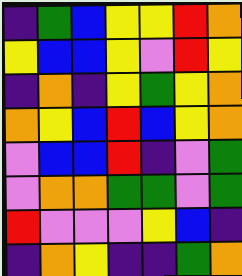[["indigo", "green", "blue", "yellow", "yellow", "red", "orange"], ["yellow", "blue", "blue", "yellow", "violet", "red", "yellow"], ["indigo", "orange", "indigo", "yellow", "green", "yellow", "orange"], ["orange", "yellow", "blue", "red", "blue", "yellow", "orange"], ["violet", "blue", "blue", "red", "indigo", "violet", "green"], ["violet", "orange", "orange", "green", "green", "violet", "green"], ["red", "violet", "violet", "violet", "yellow", "blue", "indigo"], ["indigo", "orange", "yellow", "indigo", "indigo", "green", "orange"]]